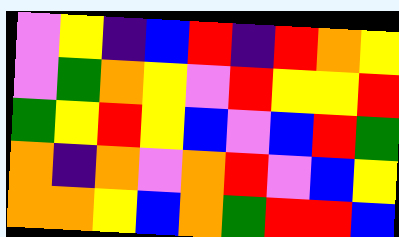[["violet", "yellow", "indigo", "blue", "red", "indigo", "red", "orange", "yellow"], ["violet", "green", "orange", "yellow", "violet", "red", "yellow", "yellow", "red"], ["green", "yellow", "red", "yellow", "blue", "violet", "blue", "red", "green"], ["orange", "indigo", "orange", "violet", "orange", "red", "violet", "blue", "yellow"], ["orange", "orange", "yellow", "blue", "orange", "green", "red", "red", "blue"]]